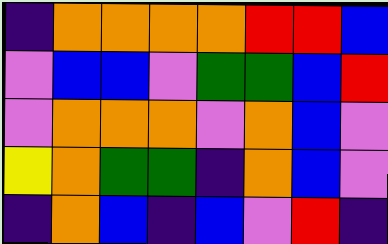[["indigo", "orange", "orange", "orange", "orange", "red", "red", "blue"], ["violet", "blue", "blue", "violet", "green", "green", "blue", "red"], ["violet", "orange", "orange", "orange", "violet", "orange", "blue", "violet"], ["yellow", "orange", "green", "green", "indigo", "orange", "blue", "violet"], ["indigo", "orange", "blue", "indigo", "blue", "violet", "red", "indigo"]]